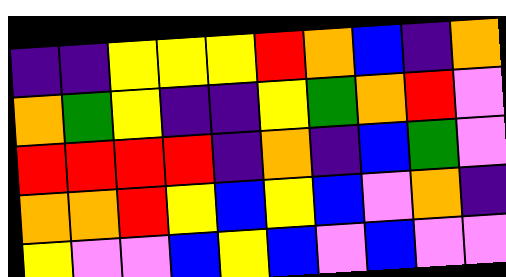[["indigo", "indigo", "yellow", "yellow", "yellow", "red", "orange", "blue", "indigo", "orange"], ["orange", "green", "yellow", "indigo", "indigo", "yellow", "green", "orange", "red", "violet"], ["red", "red", "red", "red", "indigo", "orange", "indigo", "blue", "green", "violet"], ["orange", "orange", "red", "yellow", "blue", "yellow", "blue", "violet", "orange", "indigo"], ["yellow", "violet", "violet", "blue", "yellow", "blue", "violet", "blue", "violet", "violet"]]